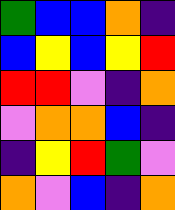[["green", "blue", "blue", "orange", "indigo"], ["blue", "yellow", "blue", "yellow", "red"], ["red", "red", "violet", "indigo", "orange"], ["violet", "orange", "orange", "blue", "indigo"], ["indigo", "yellow", "red", "green", "violet"], ["orange", "violet", "blue", "indigo", "orange"]]